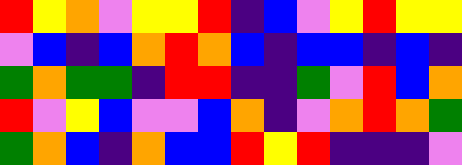[["red", "yellow", "orange", "violet", "yellow", "yellow", "red", "indigo", "blue", "violet", "yellow", "red", "yellow", "yellow"], ["violet", "blue", "indigo", "blue", "orange", "red", "orange", "blue", "indigo", "blue", "blue", "indigo", "blue", "indigo"], ["green", "orange", "green", "green", "indigo", "red", "red", "indigo", "indigo", "green", "violet", "red", "blue", "orange"], ["red", "violet", "yellow", "blue", "violet", "violet", "blue", "orange", "indigo", "violet", "orange", "red", "orange", "green"], ["green", "orange", "blue", "indigo", "orange", "blue", "blue", "red", "yellow", "red", "indigo", "indigo", "indigo", "violet"]]